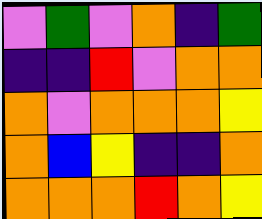[["violet", "green", "violet", "orange", "indigo", "green"], ["indigo", "indigo", "red", "violet", "orange", "orange"], ["orange", "violet", "orange", "orange", "orange", "yellow"], ["orange", "blue", "yellow", "indigo", "indigo", "orange"], ["orange", "orange", "orange", "red", "orange", "yellow"]]